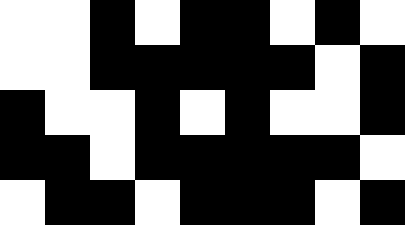[["white", "white", "black", "white", "black", "black", "white", "black", "white"], ["white", "white", "black", "black", "black", "black", "black", "white", "black"], ["black", "white", "white", "black", "white", "black", "white", "white", "black"], ["black", "black", "white", "black", "black", "black", "black", "black", "white"], ["white", "black", "black", "white", "black", "black", "black", "white", "black"]]